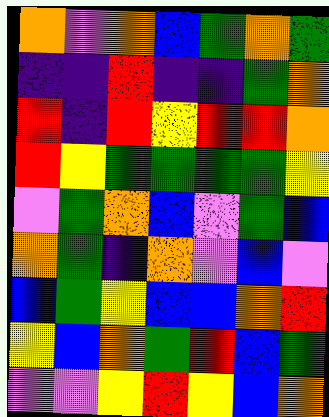[["orange", "violet", "orange", "blue", "green", "orange", "green"], ["indigo", "indigo", "red", "indigo", "indigo", "green", "orange"], ["red", "indigo", "red", "yellow", "red", "red", "orange"], ["red", "yellow", "green", "green", "green", "green", "yellow"], ["violet", "green", "orange", "blue", "violet", "green", "blue"], ["orange", "green", "indigo", "orange", "violet", "blue", "violet"], ["blue", "green", "yellow", "blue", "blue", "orange", "red"], ["yellow", "blue", "orange", "green", "red", "blue", "green"], ["violet", "violet", "yellow", "red", "yellow", "blue", "orange"]]